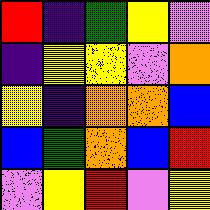[["red", "indigo", "green", "yellow", "violet"], ["indigo", "yellow", "yellow", "violet", "orange"], ["yellow", "indigo", "orange", "orange", "blue"], ["blue", "green", "orange", "blue", "red"], ["violet", "yellow", "red", "violet", "yellow"]]